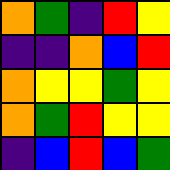[["orange", "green", "indigo", "red", "yellow"], ["indigo", "indigo", "orange", "blue", "red"], ["orange", "yellow", "yellow", "green", "yellow"], ["orange", "green", "red", "yellow", "yellow"], ["indigo", "blue", "red", "blue", "green"]]